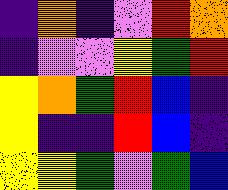[["indigo", "orange", "indigo", "violet", "red", "orange"], ["indigo", "violet", "violet", "yellow", "green", "red"], ["yellow", "orange", "green", "red", "blue", "indigo"], ["yellow", "indigo", "indigo", "red", "blue", "indigo"], ["yellow", "yellow", "green", "violet", "green", "blue"]]